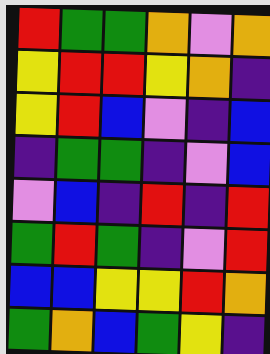[["red", "green", "green", "orange", "violet", "orange"], ["yellow", "red", "red", "yellow", "orange", "indigo"], ["yellow", "red", "blue", "violet", "indigo", "blue"], ["indigo", "green", "green", "indigo", "violet", "blue"], ["violet", "blue", "indigo", "red", "indigo", "red"], ["green", "red", "green", "indigo", "violet", "red"], ["blue", "blue", "yellow", "yellow", "red", "orange"], ["green", "orange", "blue", "green", "yellow", "indigo"]]